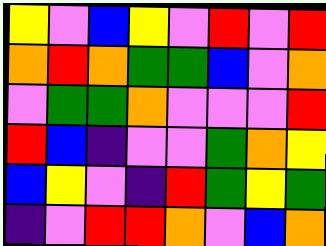[["yellow", "violet", "blue", "yellow", "violet", "red", "violet", "red"], ["orange", "red", "orange", "green", "green", "blue", "violet", "orange"], ["violet", "green", "green", "orange", "violet", "violet", "violet", "red"], ["red", "blue", "indigo", "violet", "violet", "green", "orange", "yellow"], ["blue", "yellow", "violet", "indigo", "red", "green", "yellow", "green"], ["indigo", "violet", "red", "red", "orange", "violet", "blue", "orange"]]